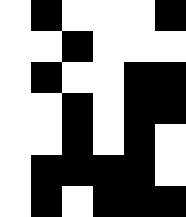[["white", "black", "white", "white", "white", "black"], ["white", "white", "black", "white", "white", "white"], ["white", "black", "white", "white", "black", "black"], ["white", "white", "black", "white", "black", "black"], ["white", "white", "black", "white", "black", "white"], ["white", "black", "black", "black", "black", "white"], ["white", "black", "white", "black", "black", "black"]]